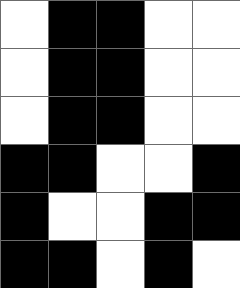[["white", "black", "black", "white", "white"], ["white", "black", "black", "white", "white"], ["white", "black", "black", "white", "white"], ["black", "black", "white", "white", "black"], ["black", "white", "white", "black", "black"], ["black", "black", "white", "black", "white"]]